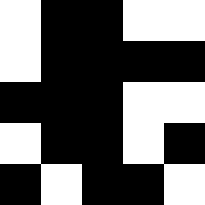[["white", "black", "black", "white", "white"], ["white", "black", "black", "black", "black"], ["black", "black", "black", "white", "white"], ["white", "black", "black", "white", "black"], ["black", "white", "black", "black", "white"]]